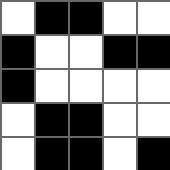[["white", "black", "black", "white", "white"], ["black", "white", "white", "black", "black"], ["black", "white", "white", "white", "white"], ["white", "black", "black", "white", "white"], ["white", "black", "black", "white", "black"]]